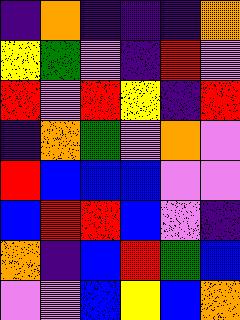[["indigo", "orange", "indigo", "indigo", "indigo", "orange"], ["yellow", "green", "violet", "indigo", "red", "violet"], ["red", "violet", "red", "yellow", "indigo", "red"], ["indigo", "orange", "green", "violet", "orange", "violet"], ["red", "blue", "blue", "blue", "violet", "violet"], ["blue", "red", "red", "blue", "violet", "indigo"], ["orange", "indigo", "blue", "red", "green", "blue"], ["violet", "violet", "blue", "yellow", "blue", "orange"]]